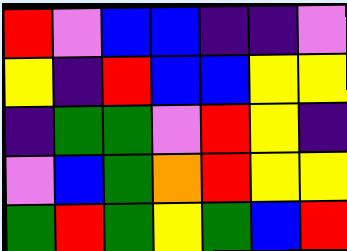[["red", "violet", "blue", "blue", "indigo", "indigo", "violet"], ["yellow", "indigo", "red", "blue", "blue", "yellow", "yellow"], ["indigo", "green", "green", "violet", "red", "yellow", "indigo"], ["violet", "blue", "green", "orange", "red", "yellow", "yellow"], ["green", "red", "green", "yellow", "green", "blue", "red"]]